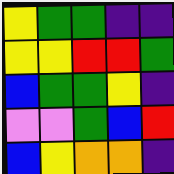[["yellow", "green", "green", "indigo", "indigo"], ["yellow", "yellow", "red", "red", "green"], ["blue", "green", "green", "yellow", "indigo"], ["violet", "violet", "green", "blue", "red"], ["blue", "yellow", "orange", "orange", "indigo"]]